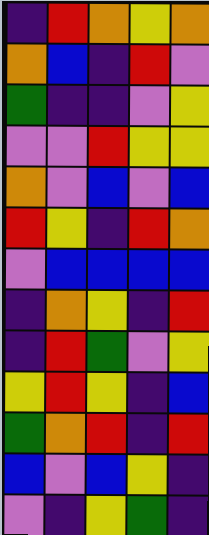[["indigo", "red", "orange", "yellow", "orange"], ["orange", "blue", "indigo", "red", "violet"], ["green", "indigo", "indigo", "violet", "yellow"], ["violet", "violet", "red", "yellow", "yellow"], ["orange", "violet", "blue", "violet", "blue"], ["red", "yellow", "indigo", "red", "orange"], ["violet", "blue", "blue", "blue", "blue"], ["indigo", "orange", "yellow", "indigo", "red"], ["indigo", "red", "green", "violet", "yellow"], ["yellow", "red", "yellow", "indigo", "blue"], ["green", "orange", "red", "indigo", "red"], ["blue", "violet", "blue", "yellow", "indigo"], ["violet", "indigo", "yellow", "green", "indigo"]]